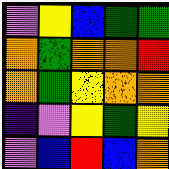[["violet", "yellow", "blue", "green", "green"], ["orange", "green", "orange", "orange", "red"], ["orange", "green", "yellow", "orange", "orange"], ["indigo", "violet", "yellow", "green", "yellow"], ["violet", "blue", "red", "blue", "orange"]]